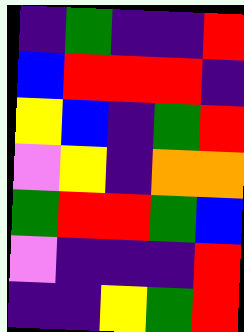[["indigo", "green", "indigo", "indigo", "red"], ["blue", "red", "red", "red", "indigo"], ["yellow", "blue", "indigo", "green", "red"], ["violet", "yellow", "indigo", "orange", "orange"], ["green", "red", "red", "green", "blue"], ["violet", "indigo", "indigo", "indigo", "red"], ["indigo", "indigo", "yellow", "green", "red"]]